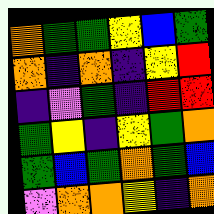[["orange", "green", "green", "yellow", "blue", "green"], ["orange", "indigo", "orange", "indigo", "yellow", "red"], ["indigo", "violet", "green", "indigo", "red", "red"], ["green", "yellow", "indigo", "yellow", "green", "orange"], ["green", "blue", "green", "orange", "green", "blue"], ["violet", "orange", "orange", "yellow", "indigo", "orange"]]